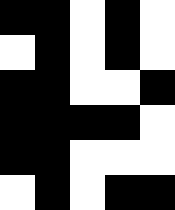[["black", "black", "white", "black", "white"], ["white", "black", "white", "black", "white"], ["black", "black", "white", "white", "black"], ["black", "black", "black", "black", "white"], ["black", "black", "white", "white", "white"], ["white", "black", "white", "black", "black"]]